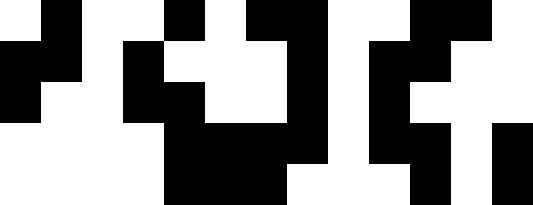[["white", "black", "white", "white", "black", "white", "black", "black", "white", "white", "black", "black", "white"], ["black", "black", "white", "black", "white", "white", "white", "black", "white", "black", "black", "white", "white"], ["black", "white", "white", "black", "black", "white", "white", "black", "white", "black", "white", "white", "white"], ["white", "white", "white", "white", "black", "black", "black", "black", "white", "black", "black", "white", "black"], ["white", "white", "white", "white", "black", "black", "black", "white", "white", "white", "black", "white", "black"]]